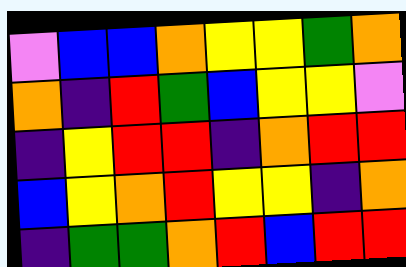[["violet", "blue", "blue", "orange", "yellow", "yellow", "green", "orange"], ["orange", "indigo", "red", "green", "blue", "yellow", "yellow", "violet"], ["indigo", "yellow", "red", "red", "indigo", "orange", "red", "red"], ["blue", "yellow", "orange", "red", "yellow", "yellow", "indigo", "orange"], ["indigo", "green", "green", "orange", "red", "blue", "red", "red"]]